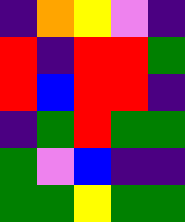[["indigo", "orange", "yellow", "violet", "indigo"], ["red", "indigo", "red", "red", "green"], ["red", "blue", "red", "red", "indigo"], ["indigo", "green", "red", "green", "green"], ["green", "violet", "blue", "indigo", "indigo"], ["green", "green", "yellow", "green", "green"]]